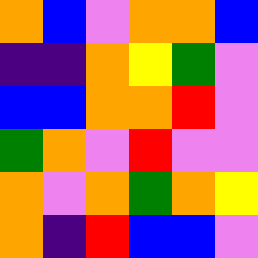[["orange", "blue", "violet", "orange", "orange", "blue"], ["indigo", "indigo", "orange", "yellow", "green", "violet"], ["blue", "blue", "orange", "orange", "red", "violet"], ["green", "orange", "violet", "red", "violet", "violet"], ["orange", "violet", "orange", "green", "orange", "yellow"], ["orange", "indigo", "red", "blue", "blue", "violet"]]